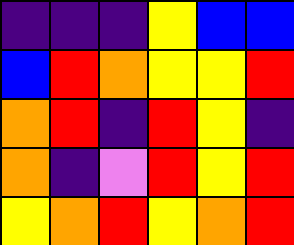[["indigo", "indigo", "indigo", "yellow", "blue", "blue"], ["blue", "red", "orange", "yellow", "yellow", "red"], ["orange", "red", "indigo", "red", "yellow", "indigo"], ["orange", "indigo", "violet", "red", "yellow", "red"], ["yellow", "orange", "red", "yellow", "orange", "red"]]